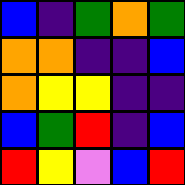[["blue", "indigo", "green", "orange", "green"], ["orange", "orange", "indigo", "indigo", "blue"], ["orange", "yellow", "yellow", "indigo", "indigo"], ["blue", "green", "red", "indigo", "blue"], ["red", "yellow", "violet", "blue", "red"]]